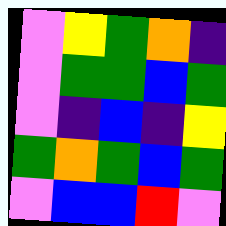[["violet", "yellow", "green", "orange", "indigo"], ["violet", "green", "green", "blue", "green"], ["violet", "indigo", "blue", "indigo", "yellow"], ["green", "orange", "green", "blue", "green"], ["violet", "blue", "blue", "red", "violet"]]